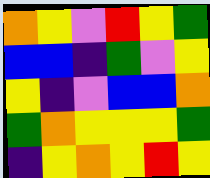[["orange", "yellow", "violet", "red", "yellow", "green"], ["blue", "blue", "indigo", "green", "violet", "yellow"], ["yellow", "indigo", "violet", "blue", "blue", "orange"], ["green", "orange", "yellow", "yellow", "yellow", "green"], ["indigo", "yellow", "orange", "yellow", "red", "yellow"]]